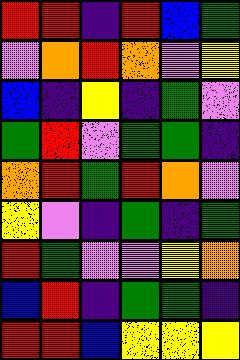[["red", "red", "indigo", "red", "blue", "green"], ["violet", "orange", "red", "orange", "violet", "yellow"], ["blue", "indigo", "yellow", "indigo", "green", "violet"], ["green", "red", "violet", "green", "green", "indigo"], ["orange", "red", "green", "red", "orange", "violet"], ["yellow", "violet", "indigo", "green", "indigo", "green"], ["red", "green", "violet", "violet", "yellow", "orange"], ["blue", "red", "indigo", "green", "green", "indigo"], ["red", "red", "blue", "yellow", "yellow", "yellow"]]